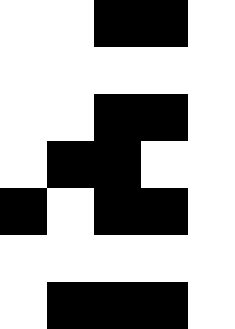[["white", "white", "black", "black", "white"], ["white", "white", "white", "white", "white"], ["white", "white", "black", "black", "white"], ["white", "black", "black", "white", "white"], ["black", "white", "black", "black", "white"], ["white", "white", "white", "white", "white"], ["white", "black", "black", "black", "white"]]